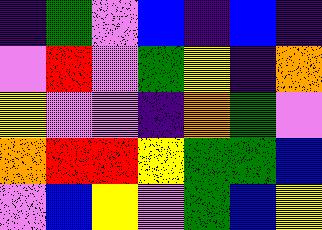[["indigo", "green", "violet", "blue", "indigo", "blue", "indigo"], ["violet", "red", "violet", "green", "yellow", "indigo", "orange"], ["yellow", "violet", "violet", "indigo", "orange", "green", "violet"], ["orange", "red", "red", "yellow", "green", "green", "blue"], ["violet", "blue", "yellow", "violet", "green", "blue", "yellow"]]